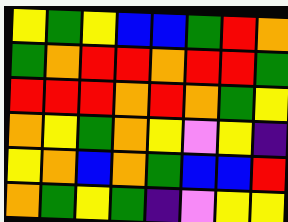[["yellow", "green", "yellow", "blue", "blue", "green", "red", "orange"], ["green", "orange", "red", "red", "orange", "red", "red", "green"], ["red", "red", "red", "orange", "red", "orange", "green", "yellow"], ["orange", "yellow", "green", "orange", "yellow", "violet", "yellow", "indigo"], ["yellow", "orange", "blue", "orange", "green", "blue", "blue", "red"], ["orange", "green", "yellow", "green", "indigo", "violet", "yellow", "yellow"]]